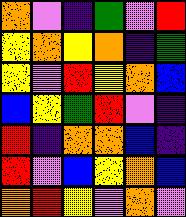[["orange", "violet", "indigo", "green", "violet", "red"], ["yellow", "orange", "yellow", "orange", "indigo", "green"], ["yellow", "violet", "red", "yellow", "orange", "blue"], ["blue", "yellow", "green", "red", "violet", "indigo"], ["red", "indigo", "orange", "orange", "blue", "indigo"], ["red", "violet", "blue", "yellow", "orange", "blue"], ["orange", "red", "yellow", "violet", "orange", "violet"]]